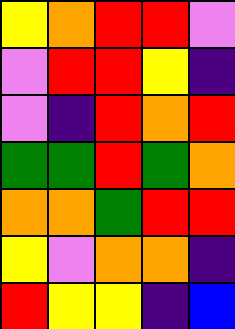[["yellow", "orange", "red", "red", "violet"], ["violet", "red", "red", "yellow", "indigo"], ["violet", "indigo", "red", "orange", "red"], ["green", "green", "red", "green", "orange"], ["orange", "orange", "green", "red", "red"], ["yellow", "violet", "orange", "orange", "indigo"], ["red", "yellow", "yellow", "indigo", "blue"]]